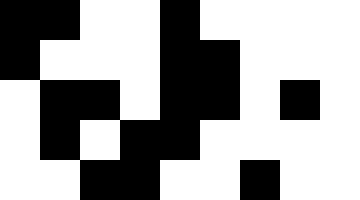[["black", "black", "white", "white", "black", "white", "white", "white", "white"], ["black", "white", "white", "white", "black", "black", "white", "white", "white"], ["white", "black", "black", "white", "black", "black", "white", "black", "white"], ["white", "black", "white", "black", "black", "white", "white", "white", "white"], ["white", "white", "black", "black", "white", "white", "black", "white", "white"]]